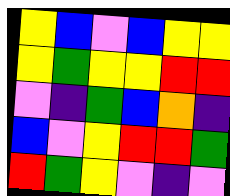[["yellow", "blue", "violet", "blue", "yellow", "yellow"], ["yellow", "green", "yellow", "yellow", "red", "red"], ["violet", "indigo", "green", "blue", "orange", "indigo"], ["blue", "violet", "yellow", "red", "red", "green"], ["red", "green", "yellow", "violet", "indigo", "violet"]]